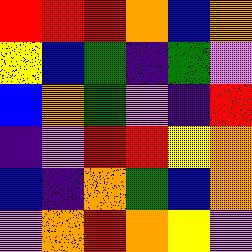[["red", "red", "red", "orange", "blue", "orange"], ["yellow", "blue", "green", "indigo", "green", "violet"], ["blue", "orange", "green", "violet", "indigo", "red"], ["indigo", "violet", "red", "red", "yellow", "orange"], ["blue", "indigo", "orange", "green", "blue", "orange"], ["violet", "orange", "red", "orange", "yellow", "violet"]]